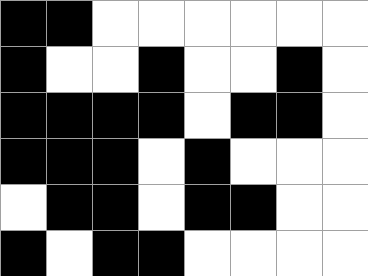[["black", "black", "white", "white", "white", "white", "white", "white"], ["black", "white", "white", "black", "white", "white", "black", "white"], ["black", "black", "black", "black", "white", "black", "black", "white"], ["black", "black", "black", "white", "black", "white", "white", "white"], ["white", "black", "black", "white", "black", "black", "white", "white"], ["black", "white", "black", "black", "white", "white", "white", "white"]]